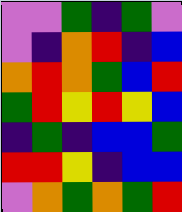[["violet", "violet", "green", "indigo", "green", "violet"], ["violet", "indigo", "orange", "red", "indigo", "blue"], ["orange", "red", "orange", "green", "blue", "red"], ["green", "red", "yellow", "red", "yellow", "blue"], ["indigo", "green", "indigo", "blue", "blue", "green"], ["red", "red", "yellow", "indigo", "blue", "blue"], ["violet", "orange", "green", "orange", "green", "red"]]